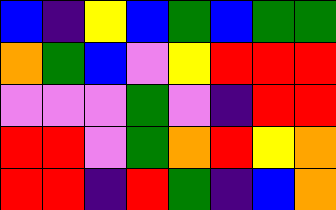[["blue", "indigo", "yellow", "blue", "green", "blue", "green", "green"], ["orange", "green", "blue", "violet", "yellow", "red", "red", "red"], ["violet", "violet", "violet", "green", "violet", "indigo", "red", "red"], ["red", "red", "violet", "green", "orange", "red", "yellow", "orange"], ["red", "red", "indigo", "red", "green", "indigo", "blue", "orange"]]